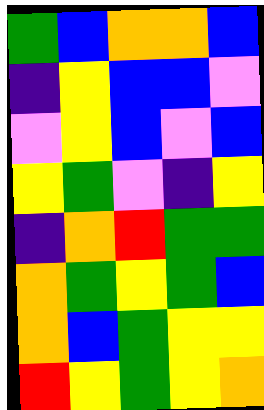[["green", "blue", "orange", "orange", "blue"], ["indigo", "yellow", "blue", "blue", "violet"], ["violet", "yellow", "blue", "violet", "blue"], ["yellow", "green", "violet", "indigo", "yellow"], ["indigo", "orange", "red", "green", "green"], ["orange", "green", "yellow", "green", "blue"], ["orange", "blue", "green", "yellow", "yellow"], ["red", "yellow", "green", "yellow", "orange"]]